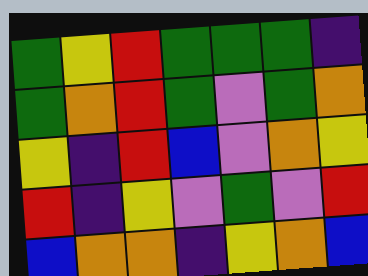[["green", "yellow", "red", "green", "green", "green", "indigo"], ["green", "orange", "red", "green", "violet", "green", "orange"], ["yellow", "indigo", "red", "blue", "violet", "orange", "yellow"], ["red", "indigo", "yellow", "violet", "green", "violet", "red"], ["blue", "orange", "orange", "indigo", "yellow", "orange", "blue"]]